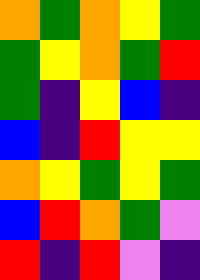[["orange", "green", "orange", "yellow", "green"], ["green", "yellow", "orange", "green", "red"], ["green", "indigo", "yellow", "blue", "indigo"], ["blue", "indigo", "red", "yellow", "yellow"], ["orange", "yellow", "green", "yellow", "green"], ["blue", "red", "orange", "green", "violet"], ["red", "indigo", "red", "violet", "indigo"]]